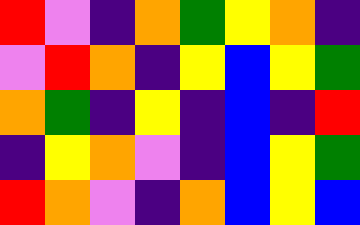[["red", "violet", "indigo", "orange", "green", "yellow", "orange", "indigo"], ["violet", "red", "orange", "indigo", "yellow", "blue", "yellow", "green"], ["orange", "green", "indigo", "yellow", "indigo", "blue", "indigo", "red"], ["indigo", "yellow", "orange", "violet", "indigo", "blue", "yellow", "green"], ["red", "orange", "violet", "indigo", "orange", "blue", "yellow", "blue"]]